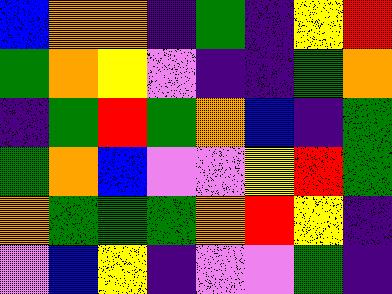[["blue", "orange", "orange", "indigo", "green", "indigo", "yellow", "red"], ["green", "orange", "yellow", "violet", "indigo", "indigo", "green", "orange"], ["indigo", "green", "red", "green", "orange", "blue", "indigo", "green"], ["green", "orange", "blue", "violet", "violet", "yellow", "red", "green"], ["orange", "green", "green", "green", "orange", "red", "yellow", "indigo"], ["violet", "blue", "yellow", "indigo", "violet", "violet", "green", "indigo"]]